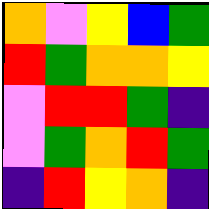[["orange", "violet", "yellow", "blue", "green"], ["red", "green", "orange", "orange", "yellow"], ["violet", "red", "red", "green", "indigo"], ["violet", "green", "orange", "red", "green"], ["indigo", "red", "yellow", "orange", "indigo"]]